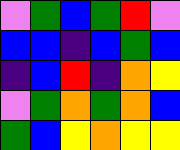[["violet", "green", "blue", "green", "red", "violet"], ["blue", "blue", "indigo", "blue", "green", "blue"], ["indigo", "blue", "red", "indigo", "orange", "yellow"], ["violet", "green", "orange", "green", "orange", "blue"], ["green", "blue", "yellow", "orange", "yellow", "yellow"]]